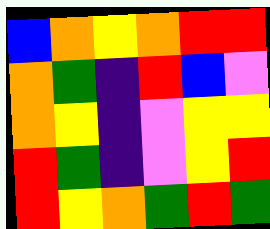[["blue", "orange", "yellow", "orange", "red", "red"], ["orange", "green", "indigo", "red", "blue", "violet"], ["orange", "yellow", "indigo", "violet", "yellow", "yellow"], ["red", "green", "indigo", "violet", "yellow", "red"], ["red", "yellow", "orange", "green", "red", "green"]]